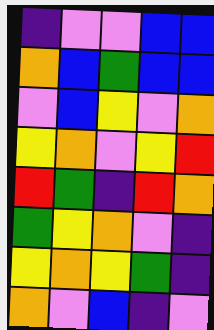[["indigo", "violet", "violet", "blue", "blue"], ["orange", "blue", "green", "blue", "blue"], ["violet", "blue", "yellow", "violet", "orange"], ["yellow", "orange", "violet", "yellow", "red"], ["red", "green", "indigo", "red", "orange"], ["green", "yellow", "orange", "violet", "indigo"], ["yellow", "orange", "yellow", "green", "indigo"], ["orange", "violet", "blue", "indigo", "violet"]]